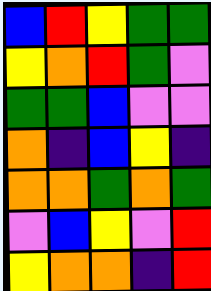[["blue", "red", "yellow", "green", "green"], ["yellow", "orange", "red", "green", "violet"], ["green", "green", "blue", "violet", "violet"], ["orange", "indigo", "blue", "yellow", "indigo"], ["orange", "orange", "green", "orange", "green"], ["violet", "blue", "yellow", "violet", "red"], ["yellow", "orange", "orange", "indigo", "red"]]